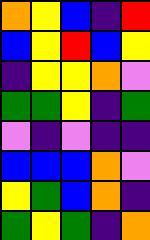[["orange", "yellow", "blue", "indigo", "red"], ["blue", "yellow", "red", "blue", "yellow"], ["indigo", "yellow", "yellow", "orange", "violet"], ["green", "green", "yellow", "indigo", "green"], ["violet", "indigo", "violet", "indigo", "indigo"], ["blue", "blue", "blue", "orange", "violet"], ["yellow", "green", "blue", "orange", "indigo"], ["green", "yellow", "green", "indigo", "orange"]]